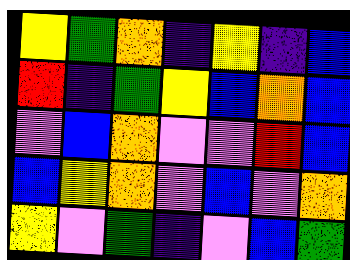[["yellow", "green", "orange", "indigo", "yellow", "indigo", "blue"], ["red", "indigo", "green", "yellow", "blue", "orange", "blue"], ["violet", "blue", "orange", "violet", "violet", "red", "blue"], ["blue", "yellow", "orange", "violet", "blue", "violet", "orange"], ["yellow", "violet", "green", "indigo", "violet", "blue", "green"]]